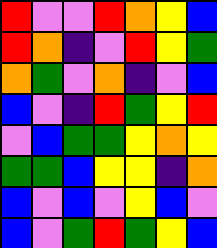[["red", "violet", "violet", "red", "orange", "yellow", "blue"], ["red", "orange", "indigo", "violet", "red", "yellow", "green"], ["orange", "green", "violet", "orange", "indigo", "violet", "blue"], ["blue", "violet", "indigo", "red", "green", "yellow", "red"], ["violet", "blue", "green", "green", "yellow", "orange", "yellow"], ["green", "green", "blue", "yellow", "yellow", "indigo", "orange"], ["blue", "violet", "blue", "violet", "yellow", "blue", "violet"], ["blue", "violet", "green", "red", "green", "yellow", "blue"]]